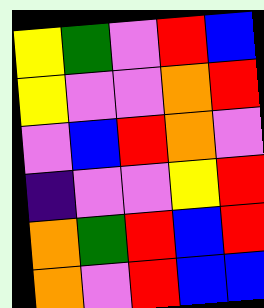[["yellow", "green", "violet", "red", "blue"], ["yellow", "violet", "violet", "orange", "red"], ["violet", "blue", "red", "orange", "violet"], ["indigo", "violet", "violet", "yellow", "red"], ["orange", "green", "red", "blue", "red"], ["orange", "violet", "red", "blue", "blue"]]